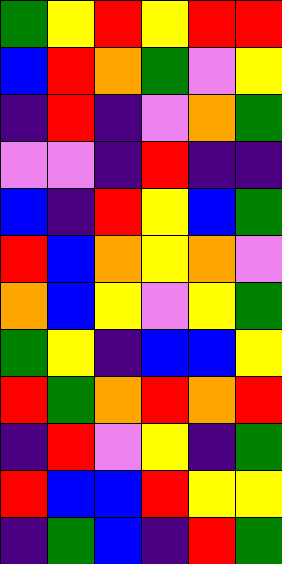[["green", "yellow", "red", "yellow", "red", "red"], ["blue", "red", "orange", "green", "violet", "yellow"], ["indigo", "red", "indigo", "violet", "orange", "green"], ["violet", "violet", "indigo", "red", "indigo", "indigo"], ["blue", "indigo", "red", "yellow", "blue", "green"], ["red", "blue", "orange", "yellow", "orange", "violet"], ["orange", "blue", "yellow", "violet", "yellow", "green"], ["green", "yellow", "indigo", "blue", "blue", "yellow"], ["red", "green", "orange", "red", "orange", "red"], ["indigo", "red", "violet", "yellow", "indigo", "green"], ["red", "blue", "blue", "red", "yellow", "yellow"], ["indigo", "green", "blue", "indigo", "red", "green"]]